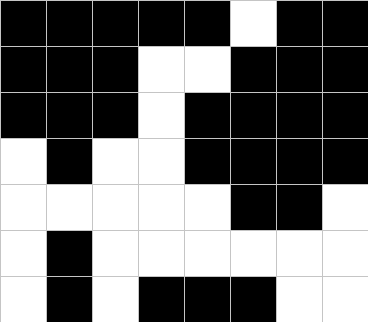[["black", "black", "black", "black", "black", "white", "black", "black"], ["black", "black", "black", "white", "white", "black", "black", "black"], ["black", "black", "black", "white", "black", "black", "black", "black"], ["white", "black", "white", "white", "black", "black", "black", "black"], ["white", "white", "white", "white", "white", "black", "black", "white"], ["white", "black", "white", "white", "white", "white", "white", "white"], ["white", "black", "white", "black", "black", "black", "white", "white"]]